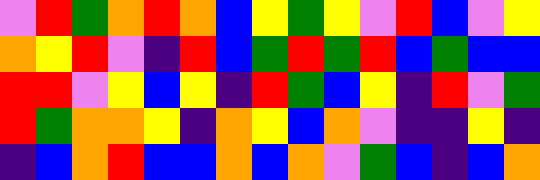[["violet", "red", "green", "orange", "red", "orange", "blue", "yellow", "green", "yellow", "violet", "red", "blue", "violet", "yellow"], ["orange", "yellow", "red", "violet", "indigo", "red", "blue", "green", "red", "green", "red", "blue", "green", "blue", "blue"], ["red", "red", "violet", "yellow", "blue", "yellow", "indigo", "red", "green", "blue", "yellow", "indigo", "red", "violet", "green"], ["red", "green", "orange", "orange", "yellow", "indigo", "orange", "yellow", "blue", "orange", "violet", "indigo", "indigo", "yellow", "indigo"], ["indigo", "blue", "orange", "red", "blue", "blue", "orange", "blue", "orange", "violet", "green", "blue", "indigo", "blue", "orange"]]